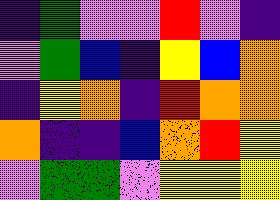[["indigo", "green", "violet", "violet", "red", "violet", "indigo"], ["violet", "green", "blue", "indigo", "yellow", "blue", "orange"], ["indigo", "yellow", "orange", "indigo", "red", "orange", "orange"], ["orange", "indigo", "indigo", "blue", "orange", "red", "yellow"], ["violet", "green", "green", "violet", "yellow", "yellow", "yellow"]]